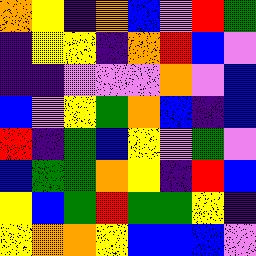[["orange", "yellow", "indigo", "orange", "blue", "violet", "red", "green"], ["indigo", "yellow", "yellow", "indigo", "orange", "red", "blue", "violet"], ["indigo", "indigo", "violet", "violet", "violet", "orange", "violet", "blue"], ["blue", "violet", "yellow", "green", "orange", "blue", "indigo", "blue"], ["red", "indigo", "green", "blue", "yellow", "violet", "green", "violet"], ["blue", "green", "green", "orange", "yellow", "indigo", "red", "blue"], ["yellow", "blue", "green", "red", "green", "green", "yellow", "indigo"], ["yellow", "orange", "orange", "yellow", "blue", "blue", "blue", "violet"]]